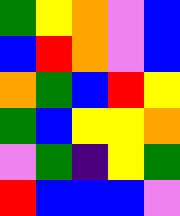[["green", "yellow", "orange", "violet", "blue"], ["blue", "red", "orange", "violet", "blue"], ["orange", "green", "blue", "red", "yellow"], ["green", "blue", "yellow", "yellow", "orange"], ["violet", "green", "indigo", "yellow", "green"], ["red", "blue", "blue", "blue", "violet"]]